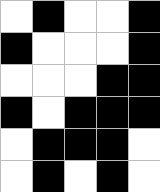[["white", "black", "white", "white", "black"], ["black", "white", "white", "white", "black"], ["white", "white", "white", "black", "black"], ["black", "white", "black", "black", "black"], ["white", "black", "black", "black", "white"], ["white", "black", "white", "black", "white"]]